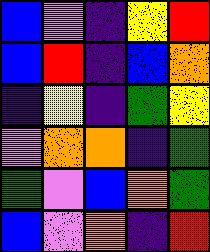[["blue", "violet", "indigo", "yellow", "red"], ["blue", "red", "indigo", "blue", "orange"], ["indigo", "yellow", "indigo", "green", "yellow"], ["violet", "orange", "orange", "indigo", "green"], ["green", "violet", "blue", "orange", "green"], ["blue", "violet", "orange", "indigo", "red"]]